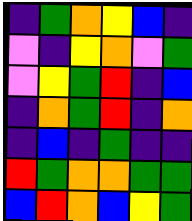[["indigo", "green", "orange", "yellow", "blue", "indigo"], ["violet", "indigo", "yellow", "orange", "violet", "green"], ["violet", "yellow", "green", "red", "indigo", "blue"], ["indigo", "orange", "green", "red", "indigo", "orange"], ["indigo", "blue", "indigo", "green", "indigo", "indigo"], ["red", "green", "orange", "orange", "green", "green"], ["blue", "red", "orange", "blue", "yellow", "green"]]